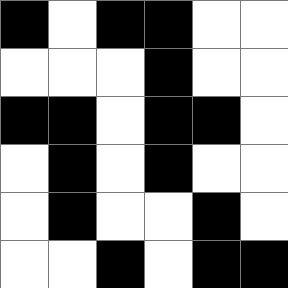[["black", "white", "black", "black", "white", "white"], ["white", "white", "white", "black", "white", "white"], ["black", "black", "white", "black", "black", "white"], ["white", "black", "white", "black", "white", "white"], ["white", "black", "white", "white", "black", "white"], ["white", "white", "black", "white", "black", "black"]]